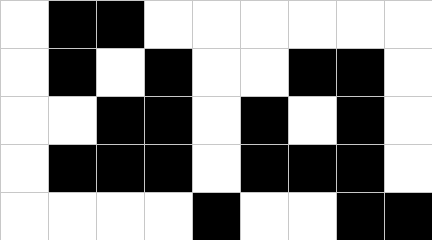[["white", "black", "black", "white", "white", "white", "white", "white", "white"], ["white", "black", "white", "black", "white", "white", "black", "black", "white"], ["white", "white", "black", "black", "white", "black", "white", "black", "white"], ["white", "black", "black", "black", "white", "black", "black", "black", "white"], ["white", "white", "white", "white", "black", "white", "white", "black", "black"]]